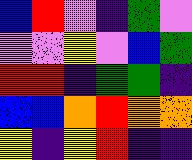[["blue", "red", "violet", "indigo", "green", "violet"], ["violet", "violet", "yellow", "violet", "blue", "green"], ["red", "red", "indigo", "green", "green", "indigo"], ["blue", "blue", "orange", "red", "orange", "orange"], ["yellow", "indigo", "yellow", "red", "indigo", "indigo"]]